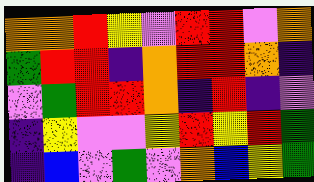[["orange", "orange", "red", "yellow", "violet", "red", "red", "violet", "orange"], ["green", "red", "red", "indigo", "orange", "red", "red", "orange", "indigo"], ["violet", "green", "red", "red", "orange", "indigo", "red", "indigo", "violet"], ["indigo", "yellow", "violet", "violet", "yellow", "red", "yellow", "red", "green"], ["indigo", "blue", "violet", "green", "violet", "orange", "blue", "yellow", "green"]]